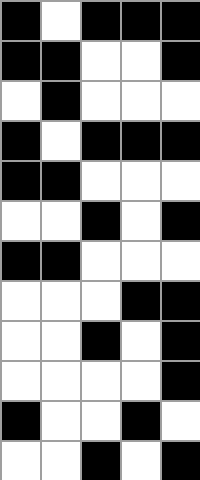[["black", "white", "black", "black", "black"], ["black", "black", "white", "white", "black"], ["white", "black", "white", "white", "white"], ["black", "white", "black", "black", "black"], ["black", "black", "white", "white", "white"], ["white", "white", "black", "white", "black"], ["black", "black", "white", "white", "white"], ["white", "white", "white", "black", "black"], ["white", "white", "black", "white", "black"], ["white", "white", "white", "white", "black"], ["black", "white", "white", "black", "white"], ["white", "white", "black", "white", "black"]]